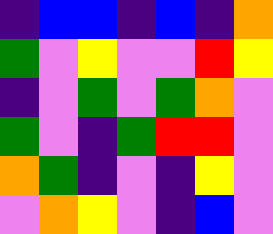[["indigo", "blue", "blue", "indigo", "blue", "indigo", "orange"], ["green", "violet", "yellow", "violet", "violet", "red", "yellow"], ["indigo", "violet", "green", "violet", "green", "orange", "violet"], ["green", "violet", "indigo", "green", "red", "red", "violet"], ["orange", "green", "indigo", "violet", "indigo", "yellow", "violet"], ["violet", "orange", "yellow", "violet", "indigo", "blue", "violet"]]